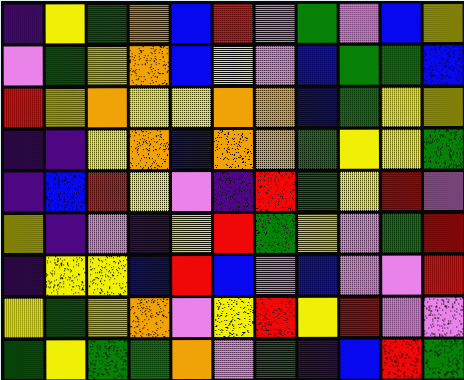[["indigo", "yellow", "green", "orange", "blue", "red", "violet", "green", "violet", "blue", "yellow"], ["violet", "green", "yellow", "orange", "blue", "yellow", "violet", "blue", "green", "green", "blue"], ["red", "yellow", "orange", "yellow", "yellow", "orange", "orange", "blue", "green", "yellow", "yellow"], ["indigo", "indigo", "yellow", "orange", "blue", "orange", "orange", "green", "yellow", "yellow", "green"], ["indigo", "blue", "red", "yellow", "violet", "indigo", "red", "green", "yellow", "red", "violet"], ["yellow", "indigo", "violet", "indigo", "yellow", "red", "green", "yellow", "violet", "green", "red"], ["indigo", "yellow", "yellow", "blue", "red", "blue", "violet", "blue", "violet", "violet", "red"], ["yellow", "green", "yellow", "orange", "violet", "yellow", "red", "yellow", "red", "violet", "violet"], ["green", "yellow", "green", "green", "orange", "violet", "green", "indigo", "blue", "red", "green"]]